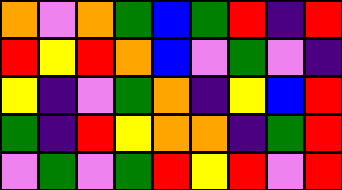[["orange", "violet", "orange", "green", "blue", "green", "red", "indigo", "red"], ["red", "yellow", "red", "orange", "blue", "violet", "green", "violet", "indigo"], ["yellow", "indigo", "violet", "green", "orange", "indigo", "yellow", "blue", "red"], ["green", "indigo", "red", "yellow", "orange", "orange", "indigo", "green", "red"], ["violet", "green", "violet", "green", "red", "yellow", "red", "violet", "red"]]